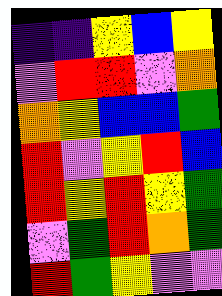[["indigo", "indigo", "yellow", "blue", "yellow"], ["violet", "red", "red", "violet", "orange"], ["orange", "yellow", "blue", "blue", "green"], ["red", "violet", "yellow", "red", "blue"], ["red", "yellow", "red", "yellow", "green"], ["violet", "green", "red", "orange", "green"], ["red", "green", "yellow", "violet", "violet"]]